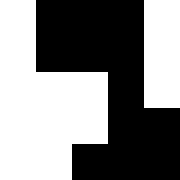[["white", "black", "black", "black", "white"], ["white", "black", "black", "black", "white"], ["white", "white", "white", "black", "white"], ["white", "white", "white", "black", "black"], ["white", "white", "black", "black", "black"]]